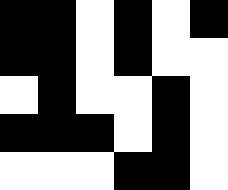[["black", "black", "white", "black", "white", "black"], ["black", "black", "white", "black", "white", "white"], ["white", "black", "white", "white", "black", "white"], ["black", "black", "black", "white", "black", "white"], ["white", "white", "white", "black", "black", "white"]]